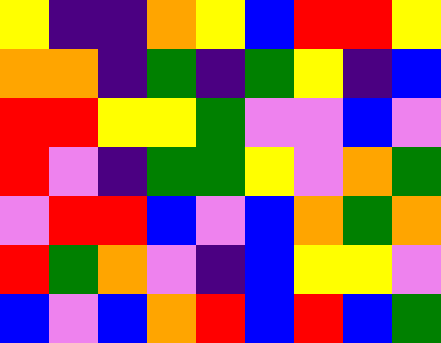[["yellow", "indigo", "indigo", "orange", "yellow", "blue", "red", "red", "yellow"], ["orange", "orange", "indigo", "green", "indigo", "green", "yellow", "indigo", "blue"], ["red", "red", "yellow", "yellow", "green", "violet", "violet", "blue", "violet"], ["red", "violet", "indigo", "green", "green", "yellow", "violet", "orange", "green"], ["violet", "red", "red", "blue", "violet", "blue", "orange", "green", "orange"], ["red", "green", "orange", "violet", "indigo", "blue", "yellow", "yellow", "violet"], ["blue", "violet", "blue", "orange", "red", "blue", "red", "blue", "green"]]